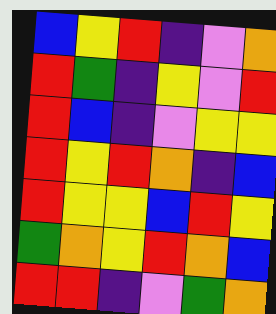[["blue", "yellow", "red", "indigo", "violet", "orange"], ["red", "green", "indigo", "yellow", "violet", "red"], ["red", "blue", "indigo", "violet", "yellow", "yellow"], ["red", "yellow", "red", "orange", "indigo", "blue"], ["red", "yellow", "yellow", "blue", "red", "yellow"], ["green", "orange", "yellow", "red", "orange", "blue"], ["red", "red", "indigo", "violet", "green", "orange"]]